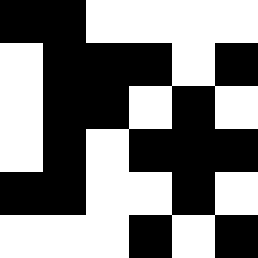[["black", "black", "white", "white", "white", "white"], ["white", "black", "black", "black", "white", "black"], ["white", "black", "black", "white", "black", "white"], ["white", "black", "white", "black", "black", "black"], ["black", "black", "white", "white", "black", "white"], ["white", "white", "white", "black", "white", "black"]]